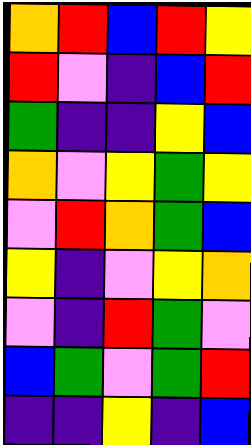[["orange", "red", "blue", "red", "yellow"], ["red", "violet", "indigo", "blue", "red"], ["green", "indigo", "indigo", "yellow", "blue"], ["orange", "violet", "yellow", "green", "yellow"], ["violet", "red", "orange", "green", "blue"], ["yellow", "indigo", "violet", "yellow", "orange"], ["violet", "indigo", "red", "green", "violet"], ["blue", "green", "violet", "green", "red"], ["indigo", "indigo", "yellow", "indigo", "blue"]]